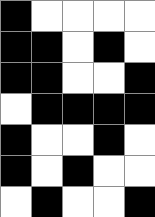[["black", "white", "white", "white", "white"], ["black", "black", "white", "black", "white"], ["black", "black", "white", "white", "black"], ["white", "black", "black", "black", "black"], ["black", "white", "white", "black", "white"], ["black", "white", "black", "white", "white"], ["white", "black", "white", "white", "black"]]